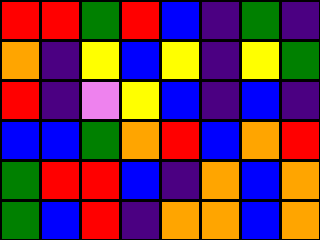[["red", "red", "green", "red", "blue", "indigo", "green", "indigo"], ["orange", "indigo", "yellow", "blue", "yellow", "indigo", "yellow", "green"], ["red", "indigo", "violet", "yellow", "blue", "indigo", "blue", "indigo"], ["blue", "blue", "green", "orange", "red", "blue", "orange", "red"], ["green", "red", "red", "blue", "indigo", "orange", "blue", "orange"], ["green", "blue", "red", "indigo", "orange", "orange", "blue", "orange"]]